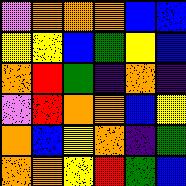[["violet", "orange", "orange", "orange", "blue", "blue"], ["yellow", "yellow", "blue", "green", "yellow", "blue"], ["orange", "red", "green", "indigo", "orange", "indigo"], ["violet", "red", "orange", "orange", "blue", "yellow"], ["orange", "blue", "yellow", "orange", "indigo", "green"], ["orange", "orange", "yellow", "red", "green", "blue"]]